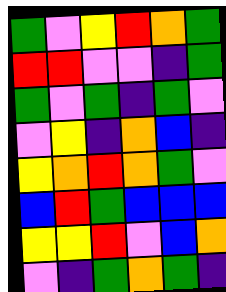[["green", "violet", "yellow", "red", "orange", "green"], ["red", "red", "violet", "violet", "indigo", "green"], ["green", "violet", "green", "indigo", "green", "violet"], ["violet", "yellow", "indigo", "orange", "blue", "indigo"], ["yellow", "orange", "red", "orange", "green", "violet"], ["blue", "red", "green", "blue", "blue", "blue"], ["yellow", "yellow", "red", "violet", "blue", "orange"], ["violet", "indigo", "green", "orange", "green", "indigo"]]